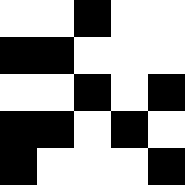[["white", "white", "black", "white", "white"], ["black", "black", "white", "white", "white"], ["white", "white", "black", "white", "black"], ["black", "black", "white", "black", "white"], ["black", "white", "white", "white", "black"]]